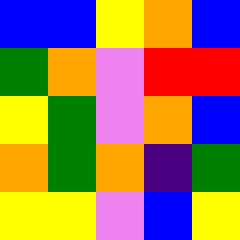[["blue", "blue", "yellow", "orange", "blue"], ["green", "orange", "violet", "red", "red"], ["yellow", "green", "violet", "orange", "blue"], ["orange", "green", "orange", "indigo", "green"], ["yellow", "yellow", "violet", "blue", "yellow"]]